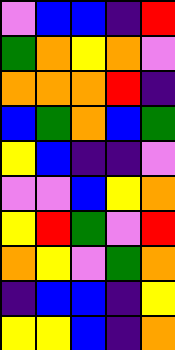[["violet", "blue", "blue", "indigo", "red"], ["green", "orange", "yellow", "orange", "violet"], ["orange", "orange", "orange", "red", "indigo"], ["blue", "green", "orange", "blue", "green"], ["yellow", "blue", "indigo", "indigo", "violet"], ["violet", "violet", "blue", "yellow", "orange"], ["yellow", "red", "green", "violet", "red"], ["orange", "yellow", "violet", "green", "orange"], ["indigo", "blue", "blue", "indigo", "yellow"], ["yellow", "yellow", "blue", "indigo", "orange"]]